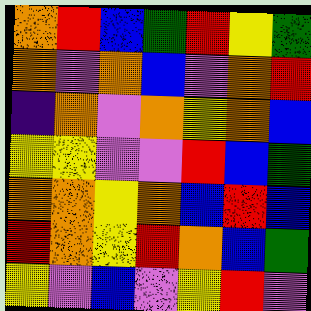[["orange", "red", "blue", "green", "red", "yellow", "green"], ["orange", "violet", "orange", "blue", "violet", "orange", "red"], ["indigo", "orange", "violet", "orange", "yellow", "orange", "blue"], ["yellow", "yellow", "violet", "violet", "red", "blue", "green"], ["orange", "orange", "yellow", "orange", "blue", "red", "blue"], ["red", "orange", "yellow", "red", "orange", "blue", "green"], ["yellow", "violet", "blue", "violet", "yellow", "red", "violet"]]